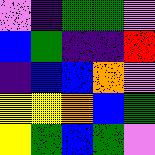[["violet", "indigo", "green", "green", "violet"], ["blue", "green", "indigo", "indigo", "red"], ["indigo", "blue", "blue", "orange", "violet"], ["yellow", "yellow", "orange", "blue", "green"], ["yellow", "green", "blue", "green", "violet"]]